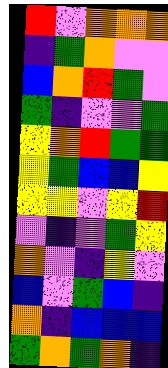[["red", "violet", "orange", "orange", "orange"], ["indigo", "green", "orange", "violet", "violet"], ["blue", "orange", "red", "green", "violet"], ["green", "indigo", "violet", "violet", "green"], ["yellow", "orange", "red", "green", "green"], ["yellow", "green", "blue", "blue", "yellow"], ["yellow", "yellow", "violet", "yellow", "red"], ["violet", "indigo", "violet", "green", "yellow"], ["orange", "violet", "indigo", "yellow", "violet"], ["blue", "violet", "green", "blue", "indigo"], ["orange", "indigo", "blue", "blue", "blue"], ["green", "orange", "green", "orange", "indigo"]]